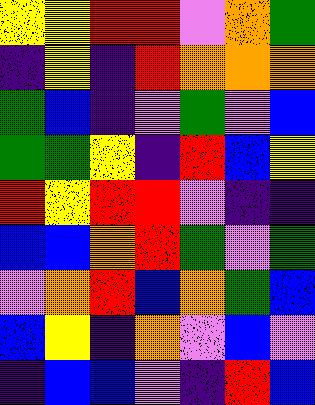[["yellow", "yellow", "red", "red", "violet", "orange", "green"], ["indigo", "yellow", "indigo", "red", "orange", "orange", "orange"], ["green", "blue", "indigo", "violet", "green", "violet", "blue"], ["green", "green", "yellow", "indigo", "red", "blue", "yellow"], ["red", "yellow", "red", "red", "violet", "indigo", "indigo"], ["blue", "blue", "orange", "red", "green", "violet", "green"], ["violet", "orange", "red", "blue", "orange", "green", "blue"], ["blue", "yellow", "indigo", "orange", "violet", "blue", "violet"], ["indigo", "blue", "blue", "violet", "indigo", "red", "blue"]]